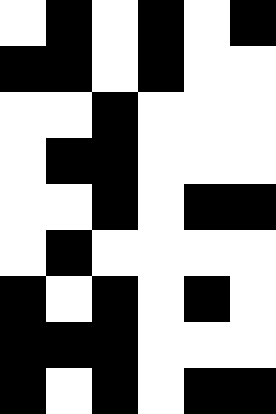[["white", "black", "white", "black", "white", "black"], ["black", "black", "white", "black", "white", "white"], ["white", "white", "black", "white", "white", "white"], ["white", "black", "black", "white", "white", "white"], ["white", "white", "black", "white", "black", "black"], ["white", "black", "white", "white", "white", "white"], ["black", "white", "black", "white", "black", "white"], ["black", "black", "black", "white", "white", "white"], ["black", "white", "black", "white", "black", "black"]]